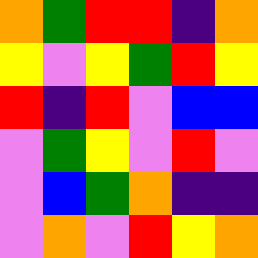[["orange", "green", "red", "red", "indigo", "orange"], ["yellow", "violet", "yellow", "green", "red", "yellow"], ["red", "indigo", "red", "violet", "blue", "blue"], ["violet", "green", "yellow", "violet", "red", "violet"], ["violet", "blue", "green", "orange", "indigo", "indigo"], ["violet", "orange", "violet", "red", "yellow", "orange"]]